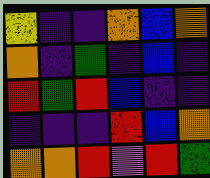[["yellow", "indigo", "indigo", "orange", "blue", "orange"], ["orange", "indigo", "green", "indigo", "blue", "indigo"], ["red", "green", "red", "blue", "indigo", "indigo"], ["indigo", "indigo", "indigo", "red", "blue", "orange"], ["orange", "orange", "red", "violet", "red", "green"]]